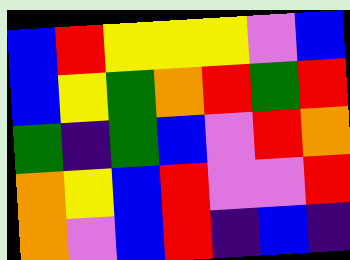[["blue", "red", "yellow", "yellow", "yellow", "violet", "blue"], ["blue", "yellow", "green", "orange", "red", "green", "red"], ["green", "indigo", "green", "blue", "violet", "red", "orange"], ["orange", "yellow", "blue", "red", "violet", "violet", "red"], ["orange", "violet", "blue", "red", "indigo", "blue", "indigo"]]